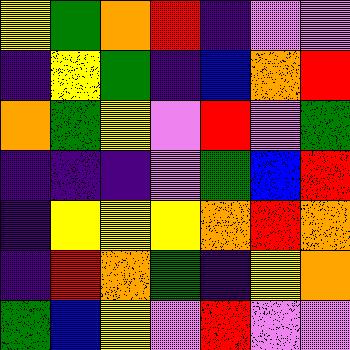[["yellow", "green", "orange", "red", "indigo", "violet", "violet"], ["indigo", "yellow", "green", "indigo", "blue", "orange", "red"], ["orange", "green", "yellow", "violet", "red", "violet", "green"], ["indigo", "indigo", "indigo", "violet", "green", "blue", "red"], ["indigo", "yellow", "yellow", "yellow", "orange", "red", "orange"], ["indigo", "red", "orange", "green", "indigo", "yellow", "orange"], ["green", "blue", "yellow", "violet", "red", "violet", "violet"]]